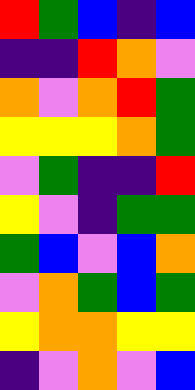[["red", "green", "blue", "indigo", "blue"], ["indigo", "indigo", "red", "orange", "violet"], ["orange", "violet", "orange", "red", "green"], ["yellow", "yellow", "yellow", "orange", "green"], ["violet", "green", "indigo", "indigo", "red"], ["yellow", "violet", "indigo", "green", "green"], ["green", "blue", "violet", "blue", "orange"], ["violet", "orange", "green", "blue", "green"], ["yellow", "orange", "orange", "yellow", "yellow"], ["indigo", "violet", "orange", "violet", "blue"]]